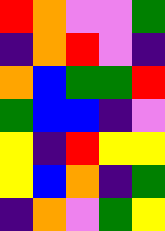[["red", "orange", "violet", "violet", "green"], ["indigo", "orange", "red", "violet", "indigo"], ["orange", "blue", "green", "green", "red"], ["green", "blue", "blue", "indigo", "violet"], ["yellow", "indigo", "red", "yellow", "yellow"], ["yellow", "blue", "orange", "indigo", "green"], ["indigo", "orange", "violet", "green", "yellow"]]